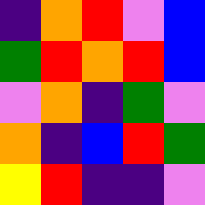[["indigo", "orange", "red", "violet", "blue"], ["green", "red", "orange", "red", "blue"], ["violet", "orange", "indigo", "green", "violet"], ["orange", "indigo", "blue", "red", "green"], ["yellow", "red", "indigo", "indigo", "violet"]]